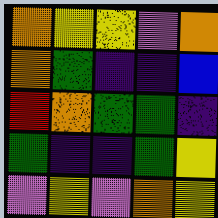[["orange", "yellow", "yellow", "violet", "orange"], ["orange", "green", "indigo", "indigo", "blue"], ["red", "orange", "green", "green", "indigo"], ["green", "indigo", "indigo", "green", "yellow"], ["violet", "yellow", "violet", "orange", "yellow"]]